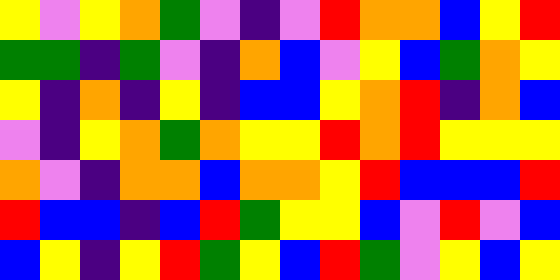[["yellow", "violet", "yellow", "orange", "green", "violet", "indigo", "violet", "red", "orange", "orange", "blue", "yellow", "red"], ["green", "green", "indigo", "green", "violet", "indigo", "orange", "blue", "violet", "yellow", "blue", "green", "orange", "yellow"], ["yellow", "indigo", "orange", "indigo", "yellow", "indigo", "blue", "blue", "yellow", "orange", "red", "indigo", "orange", "blue"], ["violet", "indigo", "yellow", "orange", "green", "orange", "yellow", "yellow", "red", "orange", "red", "yellow", "yellow", "yellow"], ["orange", "violet", "indigo", "orange", "orange", "blue", "orange", "orange", "yellow", "red", "blue", "blue", "blue", "red"], ["red", "blue", "blue", "indigo", "blue", "red", "green", "yellow", "yellow", "blue", "violet", "red", "violet", "blue"], ["blue", "yellow", "indigo", "yellow", "red", "green", "yellow", "blue", "red", "green", "violet", "yellow", "blue", "yellow"]]